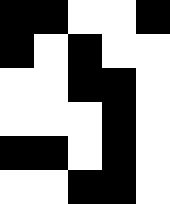[["black", "black", "white", "white", "black"], ["black", "white", "black", "white", "white"], ["white", "white", "black", "black", "white"], ["white", "white", "white", "black", "white"], ["black", "black", "white", "black", "white"], ["white", "white", "black", "black", "white"]]